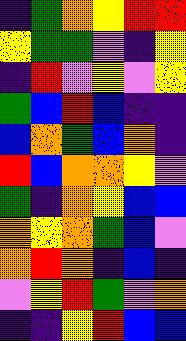[["indigo", "green", "orange", "yellow", "red", "red"], ["yellow", "green", "green", "violet", "indigo", "yellow"], ["indigo", "red", "violet", "yellow", "violet", "yellow"], ["green", "blue", "red", "blue", "indigo", "indigo"], ["blue", "orange", "green", "blue", "orange", "indigo"], ["red", "blue", "orange", "orange", "yellow", "violet"], ["green", "indigo", "orange", "yellow", "blue", "blue"], ["orange", "yellow", "orange", "green", "blue", "violet"], ["orange", "red", "orange", "indigo", "blue", "indigo"], ["violet", "yellow", "red", "green", "violet", "orange"], ["indigo", "indigo", "yellow", "red", "blue", "blue"]]